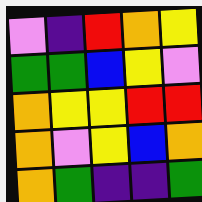[["violet", "indigo", "red", "orange", "yellow"], ["green", "green", "blue", "yellow", "violet"], ["orange", "yellow", "yellow", "red", "red"], ["orange", "violet", "yellow", "blue", "orange"], ["orange", "green", "indigo", "indigo", "green"]]